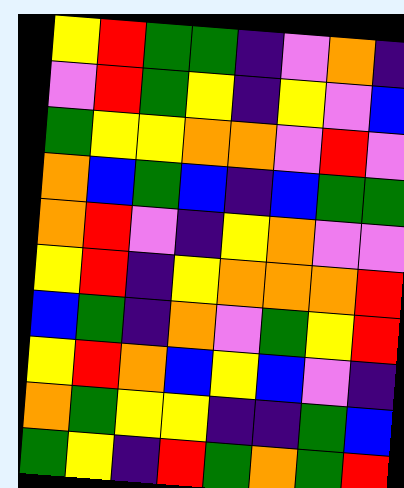[["yellow", "red", "green", "green", "indigo", "violet", "orange", "indigo"], ["violet", "red", "green", "yellow", "indigo", "yellow", "violet", "blue"], ["green", "yellow", "yellow", "orange", "orange", "violet", "red", "violet"], ["orange", "blue", "green", "blue", "indigo", "blue", "green", "green"], ["orange", "red", "violet", "indigo", "yellow", "orange", "violet", "violet"], ["yellow", "red", "indigo", "yellow", "orange", "orange", "orange", "red"], ["blue", "green", "indigo", "orange", "violet", "green", "yellow", "red"], ["yellow", "red", "orange", "blue", "yellow", "blue", "violet", "indigo"], ["orange", "green", "yellow", "yellow", "indigo", "indigo", "green", "blue"], ["green", "yellow", "indigo", "red", "green", "orange", "green", "red"]]